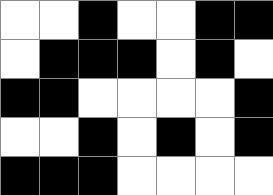[["white", "white", "black", "white", "white", "black", "black"], ["white", "black", "black", "black", "white", "black", "white"], ["black", "black", "white", "white", "white", "white", "black"], ["white", "white", "black", "white", "black", "white", "black"], ["black", "black", "black", "white", "white", "white", "white"]]